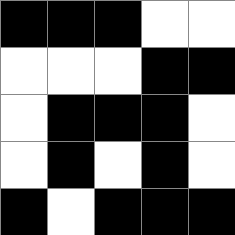[["black", "black", "black", "white", "white"], ["white", "white", "white", "black", "black"], ["white", "black", "black", "black", "white"], ["white", "black", "white", "black", "white"], ["black", "white", "black", "black", "black"]]